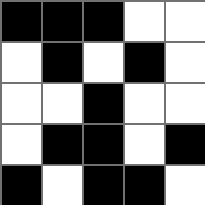[["black", "black", "black", "white", "white"], ["white", "black", "white", "black", "white"], ["white", "white", "black", "white", "white"], ["white", "black", "black", "white", "black"], ["black", "white", "black", "black", "white"]]